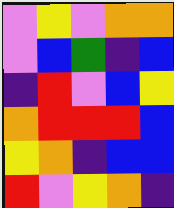[["violet", "yellow", "violet", "orange", "orange"], ["violet", "blue", "green", "indigo", "blue"], ["indigo", "red", "violet", "blue", "yellow"], ["orange", "red", "red", "red", "blue"], ["yellow", "orange", "indigo", "blue", "blue"], ["red", "violet", "yellow", "orange", "indigo"]]